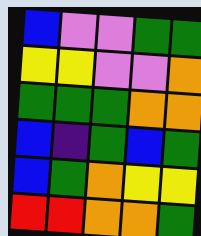[["blue", "violet", "violet", "green", "green"], ["yellow", "yellow", "violet", "violet", "orange"], ["green", "green", "green", "orange", "orange"], ["blue", "indigo", "green", "blue", "green"], ["blue", "green", "orange", "yellow", "yellow"], ["red", "red", "orange", "orange", "green"]]